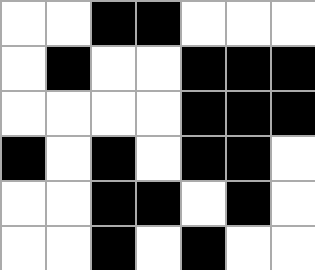[["white", "white", "black", "black", "white", "white", "white"], ["white", "black", "white", "white", "black", "black", "black"], ["white", "white", "white", "white", "black", "black", "black"], ["black", "white", "black", "white", "black", "black", "white"], ["white", "white", "black", "black", "white", "black", "white"], ["white", "white", "black", "white", "black", "white", "white"]]